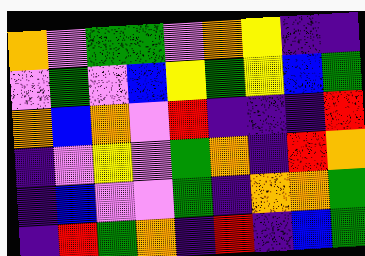[["orange", "violet", "green", "green", "violet", "orange", "yellow", "indigo", "indigo"], ["violet", "green", "violet", "blue", "yellow", "green", "yellow", "blue", "green"], ["orange", "blue", "orange", "violet", "red", "indigo", "indigo", "indigo", "red"], ["indigo", "violet", "yellow", "violet", "green", "orange", "indigo", "red", "orange"], ["indigo", "blue", "violet", "violet", "green", "indigo", "orange", "orange", "green"], ["indigo", "red", "green", "orange", "indigo", "red", "indigo", "blue", "green"]]